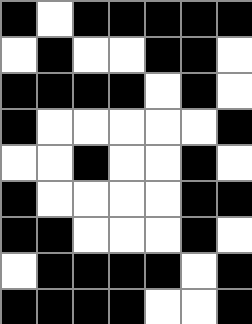[["black", "white", "black", "black", "black", "black", "black"], ["white", "black", "white", "white", "black", "black", "white"], ["black", "black", "black", "black", "white", "black", "white"], ["black", "white", "white", "white", "white", "white", "black"], ["white", "white", "black", "white", "white", "black", "white"], ["black", "white", "white", "white", "white", "black", "black"], ["black", "black", "white", "white", "white", "black", "white"], ["white", "black", "black", "black", "black", "white", "black"], ["black", "black", "black", "black", "white", "white", "black"]]